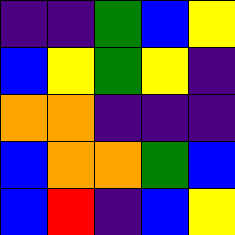[["indigo", "indigo", "green", "blue", "yellow"], ["blue", "yellow", "green", "yellow", "indigo"], ["orange", "orange", "indigo", "indigo", "indigo"], ["blue", "orange", "orange", "green", "blue"], ["blue", "red", "indigo", "blue", "yellow"]]